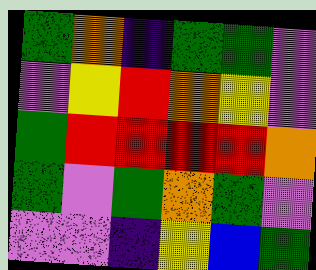[["green", "orange", "indigo", "green", "green", "violet"], ["violet", "yellow", "red", "orange", "yellow", "violet"], ["green", "red", "red", "red", "red", "orange"], ["green", "violet", "green", "orange", "green", "violet"], ["violet", "violet", "indigo", "yellow", "blue", "green"]]